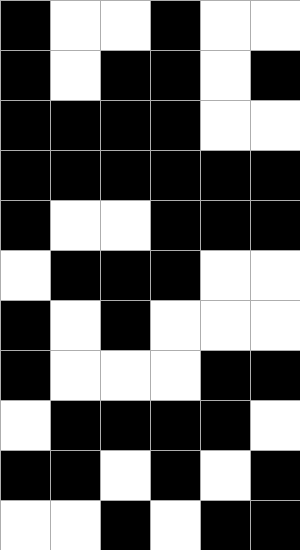[["black", "white", "white", "black", "white", "white"], ["black", "white", "black", "black", "white", "black"], ["black", "black", "black", "black", "white", "white"], ["black", "black", "black", "black", "black", "black"], ["black", "white", "white", "black", "black", "black"], ["white", "black", "black", "black", "white", "white"], ["black", "white", "black", "white", "white", "white"], ["black", "white", "white", "white", "black", "black"], ["white", "black", "black", "black", "black", "white"], ["black", "black", "white", "black", "white", "black"], ["white", "white", "black", "white", "black", "black"]]